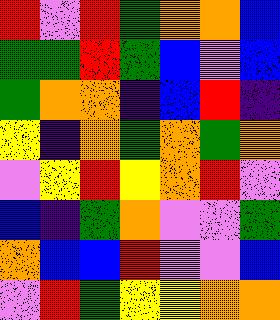[["red", "violet", "red", "green", "orange", "orange", "blue"], ["green", "green", "red", "green", "blue", "violet", "blue"], ["green", "orange", "orange", "indigo", "blue", "red", "indigo"], ["yellow", "indigo", "orange", "green", "orange", "green", "orange"], ["violet", "yellow", "red", "yellow", "orange", "red", "violet"], ["blue", "indigo", "green", "orange", "violet", "violet", "green"], ["orange", "blue", "blue", "red", "violet", "violet", "blue"], ["violet", "red", "green", "yellow", "yellow", "orange", "orange"]]